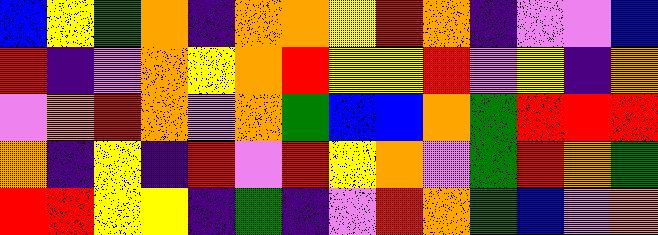[["blue", "yellow", "green", "orange", "indigo", "orange", "orange", "yellow", "red", "orange", "indigo", "violet", "violet", "blue"], ["red", "indigo", "violet", "orange", "yellow", "orange", "red", "yellow", "yellow", "red", "violet", "yellow", "indigo", "orange"], ["violet", "orange", "red", "orange", "violet", "orange", "green", "blue", "blue", "orange", "green", "red", "red", "red"], ["orange", "indigo", "yellow", "indigo", "red", "violet", "red", "yellow", "orange", "violet", "green", "red", "orange", "green"], ["red", "red", "yellow", "yellow", "indigo", "green", "indigo", "violet", "red", "orange", "green", "blue", "violet", "orange"]]